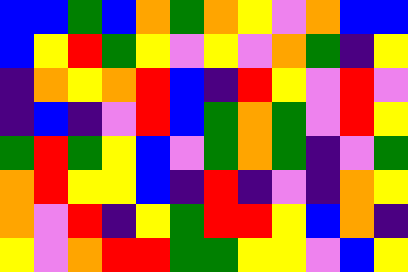[["blue", "blue", "green", "blue", "orange", "green", "orange", "yellow", "violet", "orange", "blue", "blue"], ["blue", "yellow", "red", "green", "yellow", "violet", "yellow", "violet", "orange", "green", "indigo", "yellow"], ["indigo", "orange", "yellow", "orange", "red", "blue", "indigo", "red", "yellow", "violet", "red", "violet"], ["indigo", "blue", "indigo", "violet", "red", "blue", "green", "orange", "green", "violet", "red", "yellow"], ["green", "red", "green", "yellow", "blue", "violet", "green", "orange", "green", "indigo", "violet", "green"], ["orange", "red", "yellow", "yellow", "blue", "indigo", "red", "indigo", "violet", "indigo", "orange", "yellow"], ["orange", "violet", "red", "indigo", "yellow", "green", "red", "red", "yellow", "blue", "orange", "indigo"], ["yellow", "violet", "orange", "red", "red", "green", "green", "yellow", "yellow", "violet", "blue", "yellow"]]